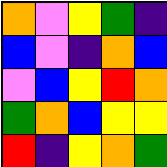[["orange", "violet", "yellow", "green", "indigo"], ["blue", "violet", "indigo", "orange", "blue"], ["violet", "blue", "yellow", "red", "orange"], ["green", "orange", "blue", "yellow", "yellow"], ["red", "indigo", "yellow", "orange", "green"]]